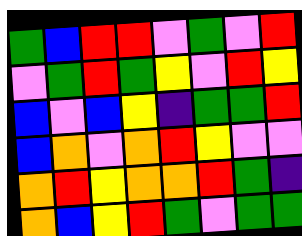[["green", "blue", "red", "red", "violet", "green", "violet", "red"], ["violet", "green", "red", "green", "yellow", "violet", "red", "yellow"], ["blue", "violet", "blue", "yellow", "indigo", "green", "green", "red"], ["blue", "orange", "violet", "orange", "red", "yellow", "violet", "violet"], ["orange", "red", "yellow", "orange", "orange", "red", "green", "indigo"], ["orange", "blue", "yellow", "red", "green", "violet", "green", "green"]]